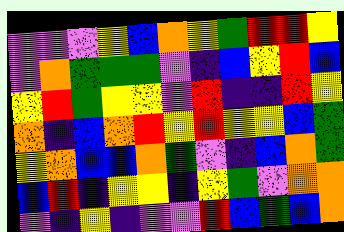[["violet", "violet", "violet", "yellow", "blue", "orange", "yellow", "green", "red", "red", "yellow"], ["violet", "orange", "green", "green", "green", "violet", "indigo", "blue", "yellow", "red", "blue"], ["yellow", "red", "green", "yellow", "yellow", "violet", "red", "indigo", "indigo", "red", "yellow"], ["orange", "indigo", "blue", "orange", "red", "yellow", "red", "yellow", "yellow", "blue", "green"], ["yellow", "orange", "blue", "blue", "orange", "green", "violet", "indigo", "blue", "orange", "green"], ["blue", "red", "indigo", "yellow", "yellow", "indigo", "yellow", "green", "violet", "orange", "orange"], ["violet", "indigo", "yellow", "indigo", "violet", "violet", "red", "blue", "green", "blue", "orange"]]